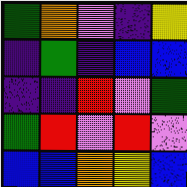[["green", "orange", "violet", "indigo", "yellow"], ["indigo", "green", "indigo", "blue", "blue"], ["indigo", "indigo", "red", "violet", "green"], ["green", "red", "violet", "red", "violet"], ["blue", "blue", "orange", "yellow", "blue"]]